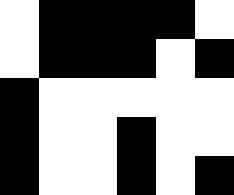[["white", "black", "black", "black", "black", "white"], ["white", "black", "black", "black", "white", "black"], ["black", "white", "white", "white", "white", "white"], ["black", "white", "white", "black", "white", "white"], ["black", "white", "white", "black", "white", "black"]]